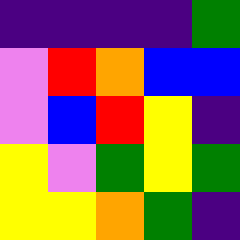[["indigo", "indigo", "indigo", "indigo", "green"], ["violet", "red", "orange", "blue", "blue"], ["violet", "blue", "red", "yellow", "indigo"], ["yellow", "violet", "green", "yellow", "green"], ["yellow", "yellow", "orange", "green", "indigo"]]